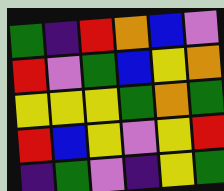[["green", "indigo", "red", "orange", "blue", "violet"], ["red", "violet", "green", "blue", "yellow", "orange"], ["yellow", "yellow", "yellow", "green", "orange", "green"], ["red", "blue", "yellow", "violet", "yellow", "red"], ["indigo", "green", "violet", "indigo", "yellow", "green"]]